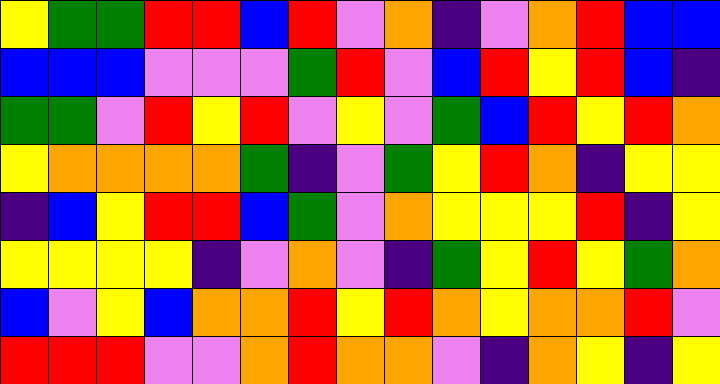[["yellow", "green", "green", "red", "red", "blue", "red", "violet", "orange", "indigo", "violet", "orange", "red", "blue", "blue"], ["blue", "blue", "blue", "violet", "violet", "violet", "green", "red", "violet", "blue", "red", "yellow", "red", "blue", "indigo"], ["green", "green", "violet", "red", "yellow", "red", "violet", "yellow", "violet", "green", "blue", "red", "yellow", "red", "orange"], ["yellow", "orange", "orange", "orange", "orange", "green", "indigo", "violet", "green", "yellow", "red", "orange", "indigo", "yellow", "yellow"], ["indigo", "blue", "yellow", "red", "red", "blue", "green", "violet", "orange", "yellow", "yellow", "yellow", "red", "indigo", "yellow"], ["yellow", "yellow", "yellow", "yellow", "indigo", "violet", "orange", "violet", "indigo", "green", "yellow", "red", "yellow", "green", "orange"], ["blue", "violet", "yellow", "blue", "orange", "orange", "red", "yellow", "red", "orange", "yellow", "orange", "orange", "red", "violet"], ["red", "red", "red", "violet", "violet", "orange", "red", "orange", "orange", "violet", "indigo", "orange", "yellow", "indigo", "yellow"]]